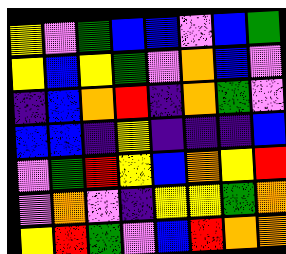[["yellow", "violet", "green", "blue", "blue", "violet", "blue", "green"], ["yellow", "blue", "yellow", "green", "violet", "orange", "blue", "violet"], ["indigo", "blue", "orange", "red", "indigo", "orange", "green", "violet"], ["blue", "blue", "indigo", "yellow", "indigo", "indigo", "indigo", "blue"], ["violet", "green", "red", "yellow", "blue", "orange", "yellow", "red"], ["violet", "orange", "violet", "indigo", "yellow", "yellow", "green", "orange"], ["yellow", "red", "green", "violet", "blue", "red", "orange", "orange"]]